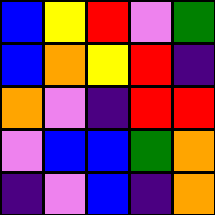[["blue", "yellow", "red", "violet", "green"], ["blue", "orange", "yellow", "red", "indigo"], ["orange", "violet", "indigo", "red", "red"], ["violet", "blue", "blue", "green", "orange"], ["indigo", "violet", "blue", "indigo", "orange"]]